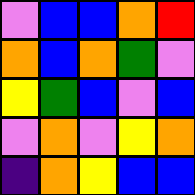[["violet", "blue", "blue", "orange", "red"], ["orange", "blue", "orange", "green", "violet"], ["yellow", "green", "blue", "violet", "blue"], ["violet", "orange", "violet", "yellow", "orange"], ["indigo", "orange", "yellow", "blue", "blue"]]